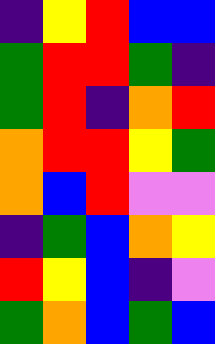[["indigo", "yellow", "red", "blue", "blue"], ["green", "red", "red", "green", "indigo"], ["green", "red", "indigo", "orange", "red"], ["orange", "red", "red", "yellow", "green"], ["orange", "blue", "red", "violet", "violet"], ["indigo", "green", "blue", "orange", "yellow"], ["red", "yellow", "blue", "indigo", "violet"], ["green", "orange", "blue", "green", "blue"]]